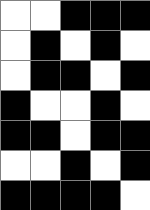[["white", "white", "black", "black", "black"], ["white", "black", "white", "black", "white"], ["white", "black", "black", "white", "black"], ["black", "white", "white", "black", "white"], ["black", "black", "white", "black", "black"], ["white", "white", "black", "white", "black"], ["black", "black", "black", "black", "white"]]